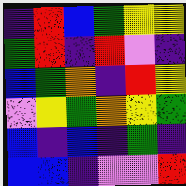[["indigo", "red", "blue", "green", "yellow", "yellow"], ["green", "red", "indigo", "red", "violet", "indigo"], ["blue", "green", "orange", "indigo", "red", "yellow"], ["violet", "yellow", "green", "orange", "yellow", "green"], ["blue", "indigo", "blue", "indigo", "green", "indigo"], ["blue", "blue", "indigo", "violet", "violet", "red"]]